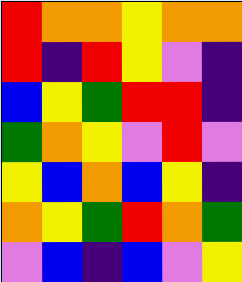[["red", "orange", "orange", "yellow", "orange", "orange"], ["red", "indigo", "red", "yellow", "violet", "indigo"], ["blue", "yellow", "green", "red", "red", "indigo"], ["green", "orange", "yellow", "violet", "red", "violet"], ["yellow", "blue", "orange", "blue", "yellow", "indigo"], ["orange", "yellow", "green", "red", "orange", "green"], ["violet", "blue", "indigo", "blue", "violet", "yellow"]]